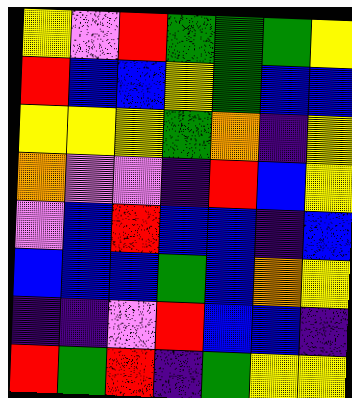[["yellow", "violet", "red", "green", "green", "green", "yellow"], ["red", "blue", "blue", "yellow", "green", "blue", "blue"], ["yellow", "yellow", "yellow", "green", "orange", "indigo", "yellow"], ["orange", "violet", "violet", "indigo", "red", "blue", "yellow"], ["violet", "blue", "red", "blue", "blue", "indigo", "blue"], ["blue", "blue", "blue", "green", "blue", "orange", "yellow"], ["indigo", "indigo", "violet", "red", "blue", "blue", "indigo"], ["red", "green", "red", "indigo", "green", "yellow", "yellow"]]